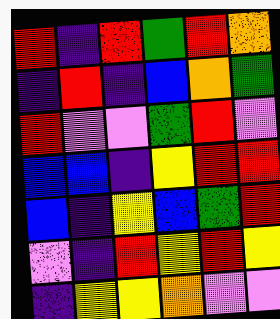[["red", "indigo", "red", "green", "red", "orange"], ["indigo", "red", "indigo", "blue", "orange", "green"], ["red", "violet", "violet", "green", "red", "violet"], ["blue", "blue", "indigo", "yellow", "red", "red"], ["blue", "indigo", "yellow", "blue", "green", "red"], ["violet", "indigo", "red", "yellow", "red", "yellow"], ["indigo", "yellow", "yellow", "orange", "violet", "violet"]]